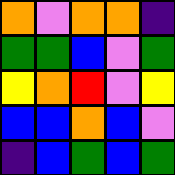[["orange", "violet", "orange", "orange", "indigo"], ["green", "green", "blue", "violet", "green"], ["yellow", "orange", "red", "violet", "yellow"], ["blue", "blue", "orange", "blue", "violet"], ["indigo", "blue", "green", "blue", "green"]]